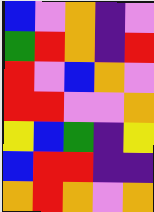[["blue", "violet", "orange", "indigo", "violet"], ["green", "red", "orange", "indigo", "red"], ["red", "violet", "blue", "orange", "violet"], ["red", "red", "violet", "violet", "orange"], ["yellow", "blue", "green", "indigo", "yellow"], ["blue", "red", "red", "indigo", "indigo"], ["orange", "red", "orange", "violet", "orange"]]